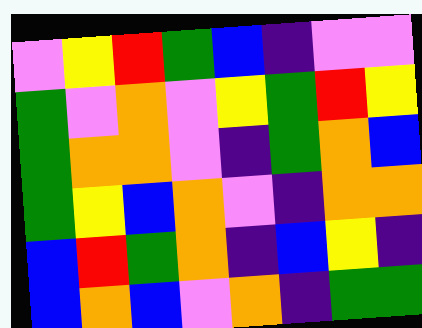[["violet", "yellow", "red", "green", "blue", "indigo", "violet", "violet"], ["green", "violet", "orange", "violet", "yellow", "green", "red", "yellow"], ["green", "orange", "orange", "violet", "indigo", "green", "orange", "blue"], ["green", "yellow", "blue", "orange", "violet", "indigo", "orange", "orange"], ["blue", "red", "green", "orange", "indigo", "blue", "yellow", "indigo"], ["blue", "orange", "blue", "violet", "orange", "indigo", "green", "green"]]